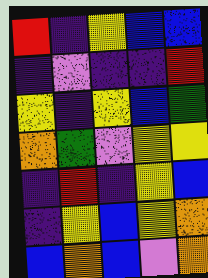[["red", "indigo", "yellow", "blue", "blue"], ["indigo", "violet", "indigo", "indigo", "red"], ["yellow", "indigo", "yellow", "blue", "green"], ["orange", "green", "violet", "yellow", "yellow"], ["indigo", "red", "indigo", "yellow", "blue"], ["indigo", "yellow", "blue", "yellow", "orange"], ["blue", "orange", "blue", "violet", "orange"]]